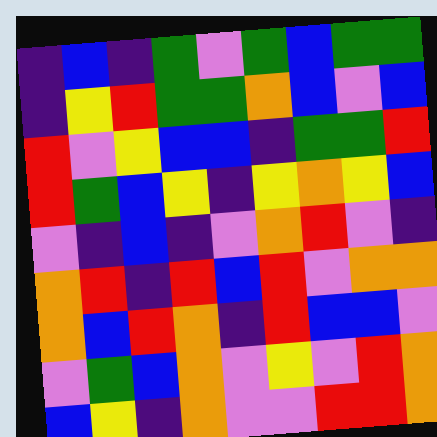[["indigo", "blue", "indigo", "green", "violet", "green", "blue", "green", "green"], ["indigo", "yellow", "red", "green", "green", "orange", "blue", "violet", "blue"], ["red", "violet", "yellow", "blue", "blue", "indigo", "green", "green", "red"], ["red", "green", "blue", "yellow", "indigo", "yellow", "orange", "yellow", "blue"], ["violet", "indigo", "blue", "indigo", "violet", "orange", "red", "violet", "indigo"], ["orange", "red", "indigo", "red", "blue", "red", "violet", "orange", "orange"], ["orange", "blue", "red", "orange", "indigo", "red", "blue", "blue", "violet"], ["violet", "green", "blue", "orange", "violet", "yellow", "violet", "red", "orange"], ["blue", "yellow", "indigo", "orange", "violet", "violet", "red", "red", "orange"]]